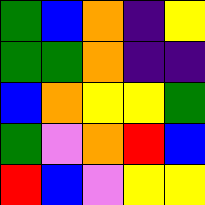[["green", "blue", "orange", "indigo", "yellow"], ["green", "green", "orange", "indigo", "indigo"], ["blue", "orange", "yellow", "yellow", "green"], ["green", "violet", "orange", "red", "blue"], ["red", "blue", "violet", "yellow", "yellow"]]